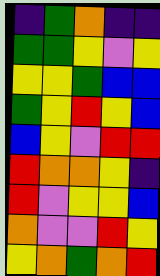[["indigo", "green", "orange", "indigo", "indigo"], ["green", "green", "yellow", "violet", "yellow"], ["yellow", "yellow", "green", "blue", "blue"], ["green", "yellow", "red", "yellow", "blue"], ["blue", "yellow", "violet", "red", "red"], ["red", "orange", "orange", "yellow", "indigo"], ["red", "violet", "yellow", "yellow", "blue"], ["orange", "violet", "violet", "red", "yellow"], ["yellow", "orange", "green", "orange", "red"]]